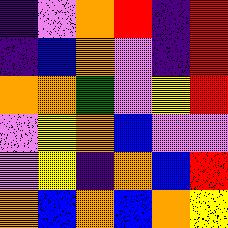[["indigo", "violet", "orange", "red", "indigo", "red"], ["indigo", "blue", "orange", "violet", "indigo", "red"], ["orange", "orange", "green", "violet", "yellow", "red"], ["violet", "yellow", "orange", "blue", "violet", "violet"], ["violet", "yellow", "indigo", "orange", "blue", "red"], ["orange", "blue", "orange", "blue", "orange", "yellow"]]